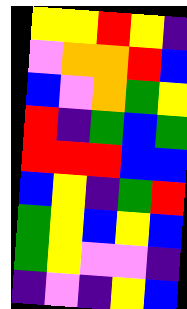[["yellow", "yellow", "red", "yellow", "indigo"], ["violet", "orange", "orange", "red", "blue"], ["blue", "violet", "orange", "green", "yellow"], ["red", "indigo", "green", "blue", "green"], ["red", "red", "red", "blue", "blue"], ["blue", "yellow", "indigo", "green", "red"], ["green", "yellow", "blue", "yellow", "blue"], ["green", "yellow", "violet", "violet", "indigo"], ["indigo", "violet", "indigo", "yellow", "blue"]]